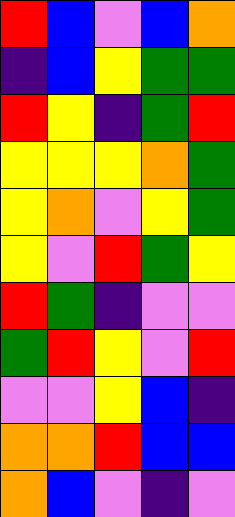[["red", "blue", "violet", "blue", "orange"], ["indigo", "blue", "yellow", "green", "green"], ["red", "yellow", "indigo", "green", "red"], ["yellow", "yellow", "yellow", "orange", "green"], ["yellow", "orange", "violet", "yellow", "green"], ["yellow", "violet", "red", "green", "yellow"], ["red", "green", "indigo", "violet", "violet"], ["green", "red", "yellow", "violet", "red"], ["violet", "violet", "yellow", "blue", "indigo"], ["orange", "orange", "red", "blue", "blue"], ["orange", "blue", "violet", "indigo", "violet"]]